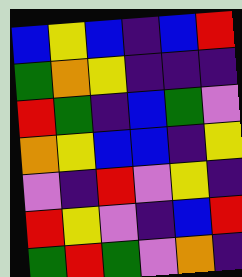[["blue", "yellow", "blue", "indigo", "blue", "red"], ["green", "orange", "yellow", "indigo", "indigo", "indigo"], ["red", "green", "indigo", "blue", "green", "violet"], ["orange", "yellow", "blue", "blue", "indigo", "yellow"], ["violet", "indigo", "red", "violet", "yellow", "indigo"], ["red", "yellow", "violet", "indigo", "blue", "red"], ["green", "red", "green", "violet", "orange", "indigo"]]